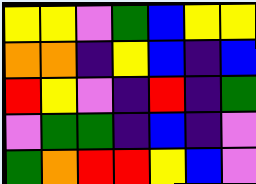[["yellow", "yellow", "violet", "green", "blue", "yellow", "yellow"], ["orange", "orange", "indigo", "yellow", "blue", "indigo", "blue"], ["red", "yellow", "violet", "indigo", "red", "indigo", "green"], ["violet", "green", "green", "indigo", "blue", "indigo", "violet"], ["green", "orange", "red", "red", "yellow", "blue", "violet"]]